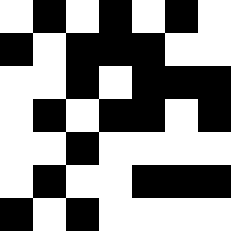[["white", "black", "white", "black", "white", "black", "white"], ["black", "white", "black", "black", "black", "white", "white"], ["white", "white", "black", "white", "black", "black", "black"], ["white", "black", "white", "black", "black", "white", "black"], ["white", "white", "black", "white", "white", "white", "white"], ["white", "black", "white", "white", "black", "black", "black"], ["black", "white", "black", "white", "white", "white", "white"]]